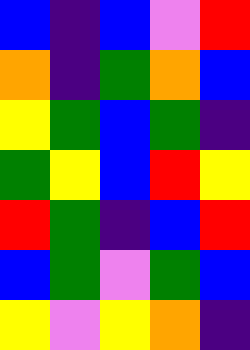[["blue", "indigo", "blue", "violet", "red"], ["orange", "indigo", "green", "orange", "blue"], ["yellow", "green", "blue", "green", "indigo"], ["green", "yellow", "blue", "red", "yellow"], ["red", "green", "indigo", "blue", "red"], ["blue", "green", "violet", "green", "blue"], ["yellow", "violet", "yellow", "orange", "indigo"]]